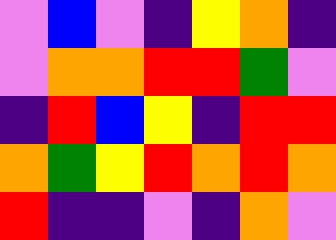[["violet", "blue", "violet", "indigo", "yellow", "orange", "indigo"], ["violet", "orange", "orange", "red", "red", "green", "violet"], ["indigo", "red", "blue", "yellow", "indigo", "red", "red"], ["orange", "green", "yellow", "red", "orange", "red", "orange"], ["red", "indigo", "indigo", "violet", "indigo", "orange", "violet"]]